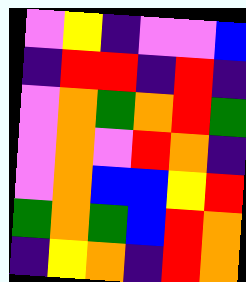[["violet", "yellow", "indigo", "violet", "violet", "blue"], ["indigo", "red", "red", "indigo", "red", "indigo"], ["violet", "orange", "green", "orange", "red", "green"], ["violet", "orange", "violet", "red", "orange", "indigo"], ["violet", "orange", "blue", "blue", "yellow", "red"], ["green", "orange", "green", "blue", "red", "orange"], ["indigo", "yellow", "orange", "indigo", "red", "orange"]]